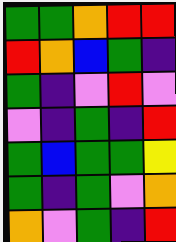[["green", "green", "orange", "red", "red"], ["red", "orange", "blue", "green", "indigo"], ["green", "indigo", "violet", "red", "violet"], ["violet", "indigo", "green", "indigo", "red"], ["green", "blue", "green", "green", "yellow"], ["green", "indigo", "green", "violet", "orange"], ["orange", "violet", "green", "indigo", "red"]]